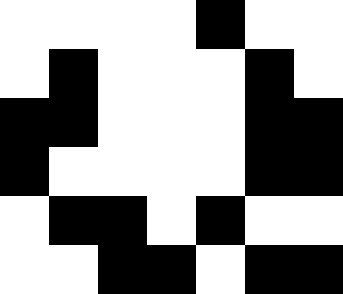[["white", "white", "white", "white", "black", "white", "white"], ["white", "black", "white", "white", "white", "black", "white"], ["black", "black", "white", "white", "white", "black", "black"], ["black", "white", "white", "white", "white", "black", "black"], ["white", "black", "black", "white", "black", "white", "white"], ["white", "white", "black", "black", "white", "black", "black"]]